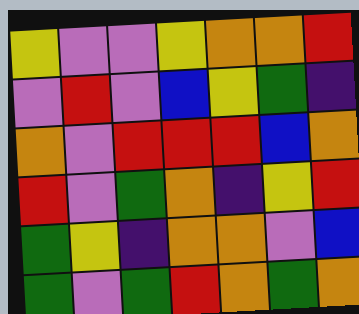[["yellow", "violet", "violet", "yellow", "orange", "orange", "red"], ["violet", "red", "violet", "blue", "yellow", "green", "indigo"], ["orange", "violet", "red", "red", "red", "blue", "orange"], ["red", "violet", "green", "orange", "indigo", "yellow", "red"], ["green", "yellow", "indigo", "orange", "orange", "violet", "blue"], ["green", "violet", "green", "red", "orange", "green", "orange"]]